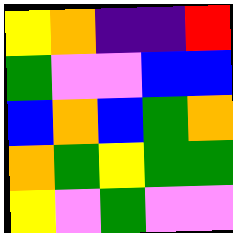[["yellow", "orange", "indigo", "indigo", "red"], ["green", "violet", "violet", "blue", "blue"], ["blue", "orange", "blue", "green", "orange"], ["orange", "green", "yellow", "green", "green"], ["yellow", "violet", "green", "violet", "violet"]]